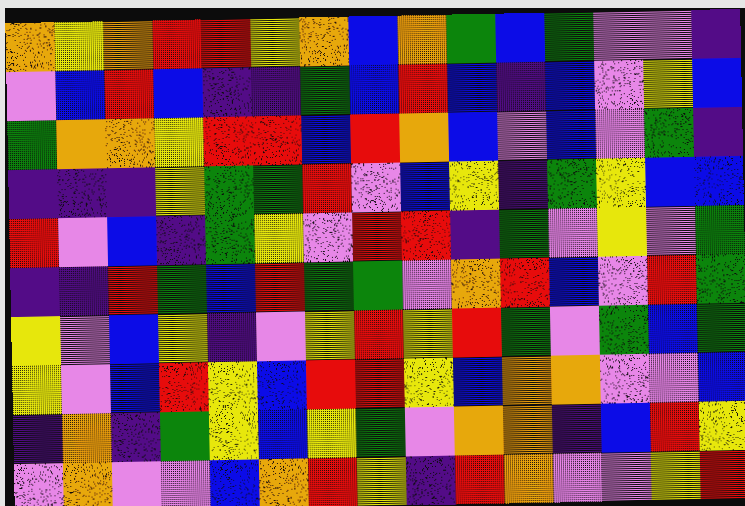[["orange", "yellow", "orange", "red", "red", "yellow", "orange", "blue", "orange", "green", "blue", "green", "violet", "violet", "indigo"], ["violet", "blue", "red", "blue", "indigo", "indigo", "green", "blue", "red", "blue", "indigo", "blue", "violet", "yellow", "blue"], ["green", "orange", "orange", "yellow", "red", "red", "blue", "red", "orange", "blue", "violet", "blue", "violet", "green", "indigo"], ["indigo", "indigo", "indigo", "yellow", "green", "green", "red", "violet", "blue", "yellow", "indigo", "green", "yellow", "blue", "blue"], ["red", "violet", "blue", "indigo", "green", "yellow", "violet", "red", "red", "indigo", "green", "violet", "yellow", "violet", "green"], ["indigo", "indigo", "red", "green", "blue", "red", "green", "green", "violet", "orange", "red", "blue", "violet", "red", "green"], ["yellow", "violet", "blue", "yellow", "indigo", "violet", "yellow", "red", "yellow", "red", "green", "violet", "green", "blue", "green"], ["yellow", "violet", "blue", "red", "yellow", "blue", "red", "red", "yellow", "blue", "orange", "orange", "violet", "violet", "blue"], ["indigo", "orange", "indigo", "green", "yellow", "blue", "yellow", "green", "violet", "orange", "orange", "indigo", "blue", "red", "yellow"], ["violet", "orange", "violet", "violet", "blue", "orange", "red", "yellow", "indigo", "red", "orange", "violet", "violet", "yellow", "red"]]